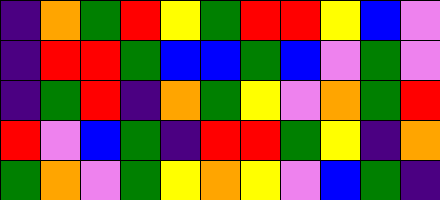[["indigo", "orange", "green", "red", "yellow", "green", "red", "red", "yellow", "blue", "violet"], ["indigo", "red", "red", "green", "blue", "blue", "green", "blue", "violet", "green", "violet"], ["indigo", "green", "red", "indigo", "orange", "green", "yellow", "violet", "orange", "green", "red"], ["red", "violet", "blue", "green", "indigo", "red", "red", "green", "yellow", "indigo", "orange"], ["green", "orange", "violet", "green", "yellow", "orange", "yellow", "violet", "blue", "green", "indigo"]]